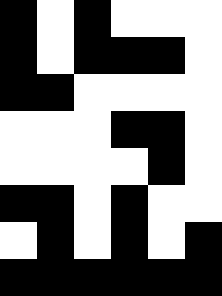[["black", "white", "black", "white", "white", "white"], ["black", "white", "black", "black", "black", "white"], ["black", "black", "white", "white", "white", "white"], ["white", "white", "white", "black", "black", "white"], ["white", "white", "white", "white", "black", "white"], ["black", "black", "white", "black", "white", "white"], ["white", "black", "white", "black", "white", "black"], ["black", "black", "black", "black", "black", "black"]]